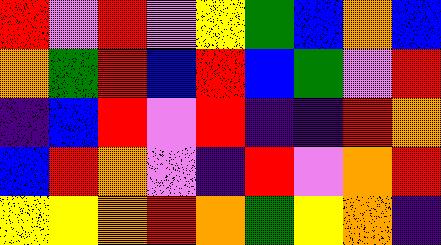[["red", "violet", "red", "violet", "yellow", "green", "blue", "orange", "blue"], ["orange", "green", "red", "blue", "red", "blue", "green", "violet", "red"], ["indigo", "blue", "red", "violet", "red", "indigo", "indigo", "red", "orange"], ["blue", "red", "orange", "violet", "indigo", "red", "violet", "orange", "red"], ["yellow", "yellow", "orange", "red", "orange", "green", "yellow", "orange", "indigo"]]